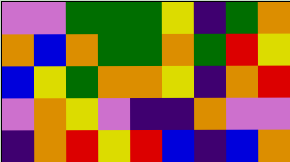[["violet", "violet", "green", "green", "green", "yellow", "indigo", "green", "orange"], ["orange", "blue", "orange", "green", "green", "orange", "green", "red", "yellow"], ["blue", "yellow", "green", "orange", "orange", "yellow", "indigo", "orange", "red"], ["violet", "orange", "yellow", "violet", "indigo", "indigo", "orange", "violet", "violet"], ["indigo", "orange", "red", "yellow", "red", "blue", "indigo", "blue", "orange"]]